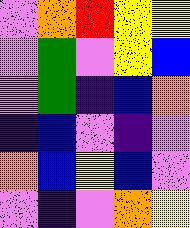[["violet", "orange", "red", "yellow", "yellow"], ["violet", "green", "violet", "yellow", "blue"], ["violet", "green", "indigo", "blue", "orange"], ["indigo", "blue", "violet", "indigo", "violet"], ["orange", "blue", "yellow", "blue", "violet"], ["violet", "indigo", "violet", "orange", "yellow"]]